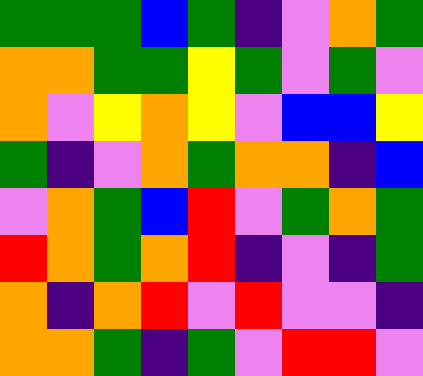[["green", "green", "green", "blue", "green", "indigo", "violet", "orange", "green"], ["orange", "orange", "green", "green", "yellow", "green", "violet", "green", "violet"], ["orange", "violet", "yellow", "orange", "yellow", "violet", "blue", "blue", "yellow"], ["green", "indigo", "violet", "orange", "green", "orange", "orange", "indigo", "blue"], ["violet", "orange", "green", "blue", "red", "violet", "green", "orange", "green"], ["red", "orange", "green", "orange", "red", "indigo", "violet", "indigo", "green"], ["orange", "indigo", "orange", "red", "violet", "red", "violet", "violet", "indigo"], ["orange", "orange", "green", "indigo", "green", "violet", "red", "red", "violet"]]